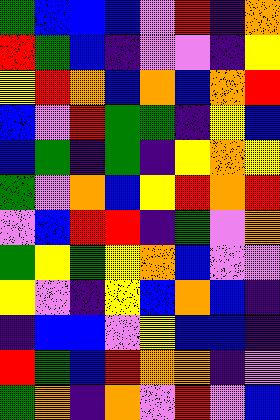[["green", "blue", "blue", "blue", "violet", "red", "indigo", "orange"], ["red", "green", "blue", "indigo", "violet", "violet", "indigo", "yellow"], ["yellow", "red", "orange", "blue", "orange", "blue", "orange", "red"], ["blue", "violet", "red", "green", "green", "indigo", "yellow", "blue"], ["blue", "green", "indigo", "green", "indigo", "yellow", "orange", "yellow"], ["green", "violet", "orange", "blue", "yellow", "red", "orange", "red"], ["violet", "blue", "red", "red", "indigo", "green", "violet", "orange"], ["green", "yellow", "green", "yellow", "orange", "blue", "violet", "violet"], ["yellow", "violet", "indigo", "yellow", "blue", "orange", "blue", "indigo"], ["indigo", "blue", "blue", "violet", "yellow", "blue", "blue", "indigo"], ["red", "green", "blue", "red", "orange", "orange", "indigo", "violet"], ["green", "orange", "indigo", "orange", "violet", "red", "violet", "blue"]]